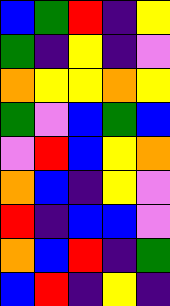[["blue", "green", "red", "indigo", "yellow"], ["green", "indigo", "yellow", "indigo", "violet"], ["orange", "yellow", "yellow", "orange", "yellow"], ["green", "violet", "blue", "green", "blue"], ["violet", "red", "blue", "yellow", "orange"], ["orange", "blue", "indigo", "yellow", "violet"], ["red", "indigo", "blue", "blue", "violet"], ["orange", "blue", "red", "indigo", "green"], ["blue", "red", "indigo", "yellow", "indigo"]]